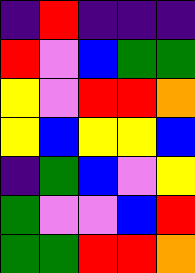[["indigo", "red", "indigo", "indigo", "indigo"], ["red", "violet", "blue", "green", "green"], ["yellow", "violet", "red", "red", "orange"], ["yellow", "blue", "yellow", "yellow", "blue"], ["indigo", "green", "blue", "violet", "yellow"], ["green", "violet", "violet", "blue", "red"], ["green", "green", "red", "red", "orange"]]